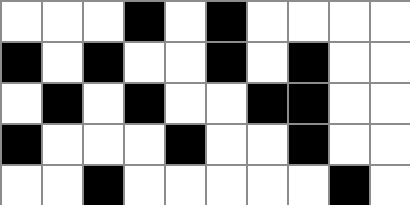[["white", "white", "white", "black", "white", "black", "white", "white", "white", "white"], ["black", "white", "black", "white", "white", "black", "white", "black", "white", "white"], ["white", "black", "white", "black", "white", "white", "black", "black", "white", "white"], ["black", "white", "white", "white", "black", "white", "white", "black", "white", "white"], ["white", "white", "black", "white", "white", "white", "white", "white", "black", "white"]]